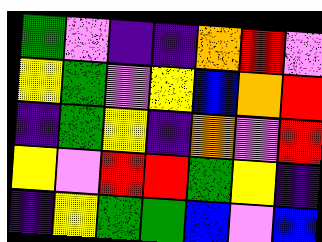[["green", "violet", "indigo", "indigo", "orange", "red", "violet"], ["yellow", "green", "violet", "yellow", "blue", "orange", "red"], ["indigo", "green", "yellow", "indigo", "orange", "violet", "red"], ["yellow", "violet", "red", "red", "green", "yellow", "indigo"], ["indigo", "yellow", "green", "green", "blue", "violet", "blue"]]